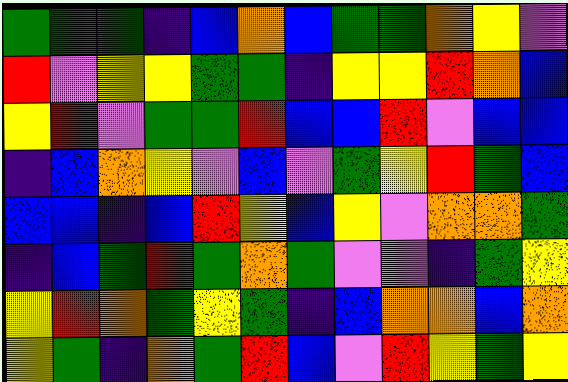[["green", "green", "green", "indigo", "blue", "orange", "blue", "green", "green", "orange", "yellow", "violet"], ["red", "violet", "yellow", "yellow", "green", "green", "indigo", "yellow", "yellow", "red", "orange", "blue"], ["yellow", "red", "violet", "green", "green", "red", "blue", "blue", "red", "violet", "blue", "blue"], ["indigo", "blue", "orange", "yellow", "violet", "blue", "violet", "green", "yellow", "red", "green", "blue"], ["blue", "blue", "indigo", "blue", "red", "yellow", "blue", "yellow", "violet", "orange", "orange", "green"], ["indigo", "blue", "green", "red", "green", "orange", "green", "violet", "violet", "indigo", "green", "yellow"], ["yellow", "red", "orange", "green", "yellow", "green", "indigo", "blue", "orange", "orange", "blue", "orange"], ["yellow", "green", "indigo", "orange", "green", "red", "blue", "violet", "red", "yellow", "green", "yellow"]]